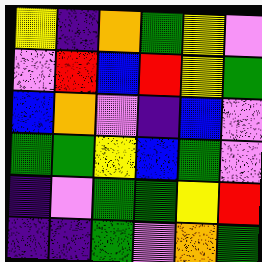[["yellow", "indigo", "orange", "green", "yellow", "violet"], ["violet", "red", "blue", "red", "yellow", "green"], ["blue", "orange", "violet", "indigo", "blue", "violet"], ["green", "green", "yellow", "blue", "green", "violet"], ["indigo", "violet", "green", "green", "yellow", "red"], ["indigo", "indigo", "green", "violet", "orange", "green"]]